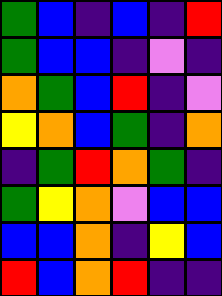[["green", "blue", "indigo", "blue", "indigo", "red"], ["green", "blue", "blue", "indigo", "violet", "indigo"], ["orange", "green", "blue", "red", "indigo", "violet"], ["yellow", "orange", "blue", "green", "indigo", "orange"], ["indigo", "green", "red", "orange", "green", "indigo"], ["green", "yellow", "orange", "violet", "blue", "blue"], ["blue", "blue", "orange", "indigo", "yellow", "blue"], ["red", "blue", "orange", "red", "indigo", "indigo"]]